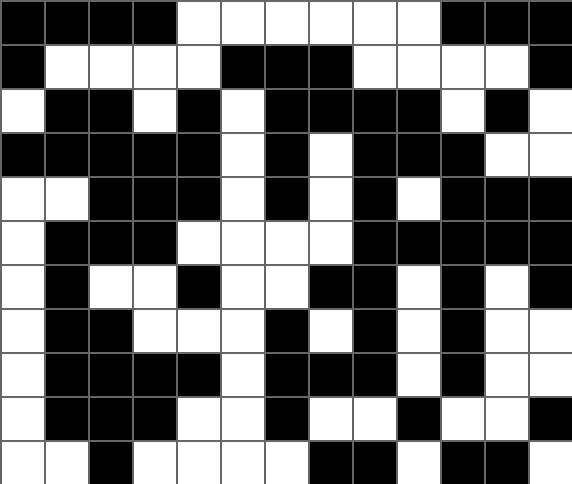[["black", "black", "black", "black", "white", "white", "white", "white", "white", "white", "black", "black", "black"], ["black", "white", "white", "white", "white", "black", "black", "black", "white", "white", "white", "white", "black"], ["white", "black", "black", "white", "black", "white", "black", "black", "black", "black", "white", "black", "white"], ["black", "black", "black", "black", "black", "white", "black", "white", "black", "black", "black", "white", "white"], ["white", "white", "black", "black", "black", "white", "black", "white", "black", "white", "black", "black", "black"], ["white", "black", "black", "black", "white", "white", "white", "white", "black", "black", "black", "black", "black"], ["white", "black", "white", "white", "black", "white", "white", "black", "black", "white", "black", "white", "black"], ["white", "black", "black", "white", "white", "white", "black", "white", "black", "white", "black", "white", "white"], ["white", "black", "black", "black", "black", "white", "black", "black", "black", "white", "black", "white", "white"], ["white", "black", "black", "black", "white", "white", "black", "white", "white", "black", "white", "white", "black"], ["white", "white", "black", "white", "white", "white", "white", "black", "black", "white", "black", "black", "white"]]